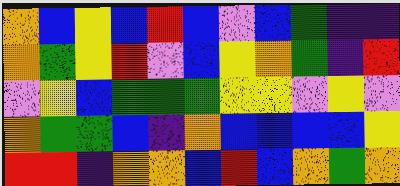[["orange", "blue", "yellow", "blue", "red", "blue", "violet", "blue", "green", "indigo", "indigo"], ["orange", "green", "yellow", "red", "violet", "blue", "yellow", "orange", "green", "indigo", "red"], ["violet", "yellow", "blue", "green", "green", "green", "yellow", "yellow", "violet", "yellow", "violet"], ["orange", "green", "green", "blue", "indigo", "orange", "blue", "blue", "blue", "blue", "yellow"], ["red", "red", "indigo", "orange", "orange", "blue", "red", "blue", "orange", "green", "orange"]]